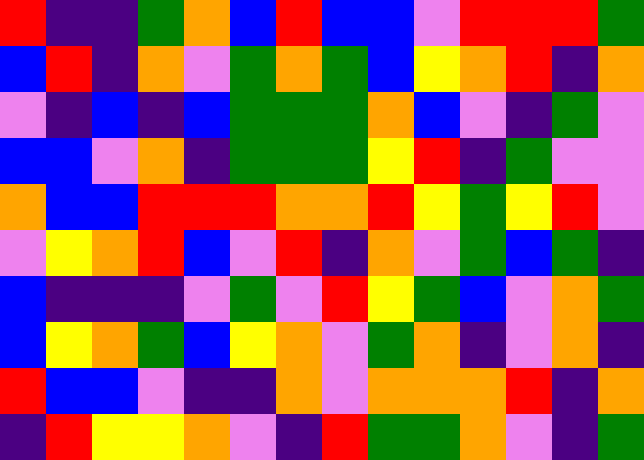[["red", "indigo", "indigo", "green", "orange", "blue", "red", "blue", "blue", "violet", "red", "red", "red", "green"], ["blue", "red", "indigo", "orange", "violet", "green", "orange", "green", "blue", "yellow", "orange", "red", "indigo", "orange"], ["violet", "indigo", "blue", "indigo", "blue", "green", "green", "green", "orange", "blue", "violet", "indigo", "green", "violet"], ["blue", "blue", "violet", "orange", "indigo", "green", "green", "green", "yellow", "red", "indigo", "green", "violet", "violet"], ["orange", "blue", "blue", "red", "red", "red", "orange", "orange", "red", "yellow", "green", "yellow", "red", "violet"], ["violet", "yellow", "orange", "red", "blue", "violet", "red", "indigo", "orange", "violet", "green", "blue", "green", "indigo"], ["blue", "indigo", "indigo", "indigo", "violet", "green", "violet", "red", "yellow", "green", "blue", "violet", "orange", "green"], ["blue", "yellow", "orange", "green", "blue", "yellow", "orange", "violet", "green", "orange", "indigo", "violet", "orange", "indigo"], ["red", "blue", "blue", "violet", "indigo", "indigo", "orange", "violet", "orange", "orange", "orange", "red", "indigo", "orange"], ["indigo", "red", "yellow", "yellow", "orange", "violet", "indigo", "red", "green", "green", "orange", "violet", "indigo", "green"]]